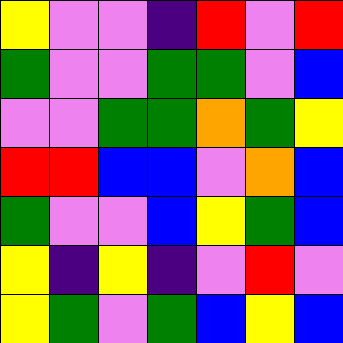[["yellow", "violet", "violet", "indigo", "red", "violet", "red"], ["green", "violet", "violet", "green", "green", "violet", "blue"], ["violet", "violet", "green", "green", "orange", "green", "yellow"], ["red", "red", "blue", "blue", "violet", "orange", "blue"], ["green", "violet", "violet", "blue", "yellow", "green", "blue"], ["yellow", "indigo", "yellow", "indigo", "violet", "red", "violet"], ["yellow", "green", "violet", "green", "blue", "yellow", "blue"]]